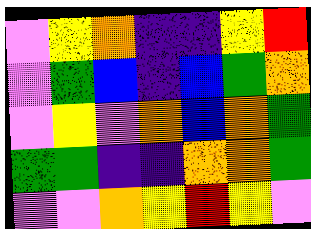[["violet", "yellow", "orange", "indigo", "indigo", "yellow", "red"], ["violet", "green", "blue", "indigo", "blue", "green", "orange"], ["violet", "yellow", "violet", "orange", "blue", "orange", "green"], ["green", "green", "indigo", "indigo", "orange", "orange", "green"], ["violet", "violet", "orange", "yellow", "red", "yellow", "violet"]]